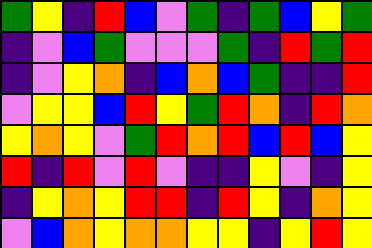[["green", "yellow", "indigo", "red", "blue", "violet", "green", "indigo", "green", "blue", "yellow", "green"], ["indigo", "violet", "blue", "green", "violet", "violet", "violet", "green", "indigo", "red", "green", "red"], ["indigo", "violet", "yellow", "orange", "indigo", "blue", "orange", "blue", "green", "indigo", "indigo", "red"], ["violet", "yellow", "yellow", "blue", "red", "yellow", "green", "red", "orange", "indigo", "red", "orange"], ["yellow", "orange", "yellow", "violet", "green", "red", "orange", "red", "blue", "red", "blue", "yellow"], ["red", "indigo", "red", "violet", "red", "violet", "indigo", "indigo", "yellow", "violet", "indigo", "yellow"], ["indigo", "yellow", "orange", "yellow", "red", "red", "indigo", "red", "yellow", "indigo", "orange", "yellow"], ["violet", "blue", "orange", "yellow", "orange", "orange", "yellow", "yellow", "indigo", "yellow", "red", "yellow"]]